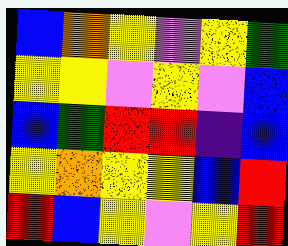[["blue", "orange", "yellow", "violet", "yellow", "green"], ["yellow", "yellow", "violet", "yellow", "violet", "blue"], ["blue", "green", "red", "red", "indigo", "blue"], ["yellow", "orange", "yellow", "yellow", "blue", "red"], ["red", "blue", "yellow", "violet", "yellow", "red"]]